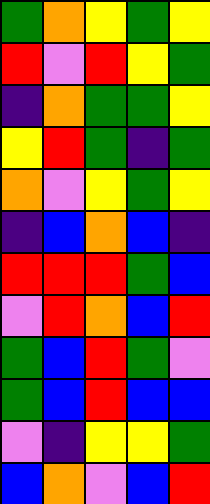[["green", "orange", "yellow", "green", "yellow"], ["red", "violet", "red", "yellow", "green"], ["indigo", "orange", "green", "green", "yellow"], ["yellow", "red", "green", "indigo", "green"], ["orange", "violet", "yellow", "green", "yellow"], ["indigo", "blue", "orange", "blue", "indigo"], ["red", "red", "red", "green", "blue"], ["violet", "red", "orange", "blue", "red"], ["green", "blue", "red", "green", "violet"], ["green", "blue", "red", "blue", "blue"], ["violet", "indigo", "yellow", "yellow", "green"], ["blue", "orange", "violet", "blue", "red"]]